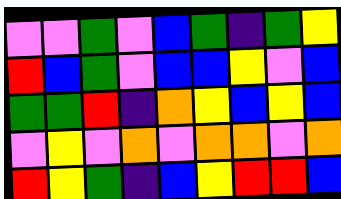[["violet", "violet", "green", "violet", "blue", "green", "indigo", "green", "yellow"], ["red", "blue", "green", "violet", "blue", "blue", "yellow", "violet", "blue"], ["green", "green", "red", "indigo", "orange", "yellow", "blue", "yellow", "blue"], ["violet", "yellow", "violet", "orange", "violet", "orange", "orange", "violet", "orange"], ["red", "yellow", "green", "indigo", "blue", "yellow", "red", "red", "blue"]]